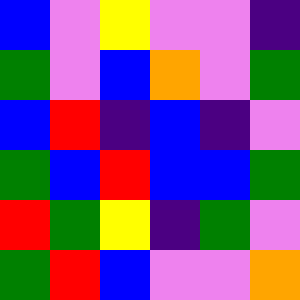[["blue", "violet", "yellow", "violet", "violet", "indigo"], ["green", "violet", "blue", "orange", "violet", "green"], ["blue", "red", "indigo", "blue", "indigo", "violet"], ["green", "blue", "red", "blue", "blue", "green"], ["red", "green", "yellow", "indigo", "green", "violet"], ["green", "red", "blue", "violet", "violet", "orange"]]